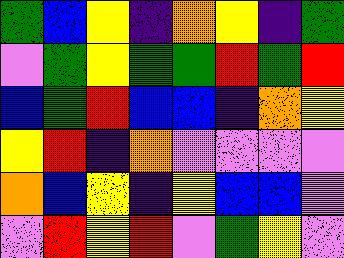[["green", "blue", "yellow", "indigo", "orange", "yellow", "indigo", "green"], ["violet", "green", "yellow", "green", "green", "red", "green", "red"], ["blue", "green", "red", "blue", "blue", "indigo", "orange", "yellow"], ["yellow", "red", "indigo", "orange", "violet", "violet", "violet", "violet"], ["orange", "blue", "yellow", "indigo", "yellow", "blue", "blue", "violet"], ["violet", "red", "yellow", "red", "violet", "green", "yellow", "violet"]]